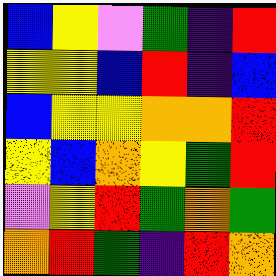[["blue", "yellow", "violet", "green", "indigo", "red"], ["yellow", "yellow", "blue", "red", "indigo", "blue"], ["blue", "yellow", "yellow", "orange", "orange", "red"], ["yellow", "blue", "orange", "yellow", "green", "red"], ["violet", "yellow", "red", "green", "orange", "green"], ["orange", "red", "green", "indigo", "red", "orange"]]